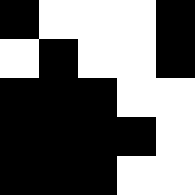[["black", "white", "white", "white", "black"], ["white", "black", "white", "white", "black"], ["black", "black", "black", "white", "white"], ["black", "black", "black", "black", "white"], ["black", "black", "black", "white", "white"]]